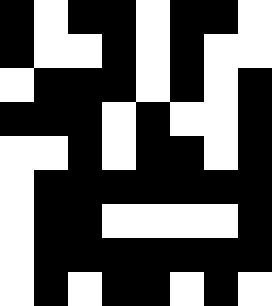[["black", "white", "black", "black", "white", "black", "black", "white"], ["black", "white", "white", "black", "white", "black", "white", "white"], ["white", "black", "black", "black", "white", "black", "white", "black"], ["black", "black", "black", "white", "black", "white", "white", "black"], ["white", "white", "black", "white", "black", "black", "white", "black"], ["white", "black", "black", "black", "black", "black", "black", "black"], ["white", "black", "black", "white", "white", "white", "white", "black"], ["white", "black", "black", "black", "black", "black", "black", "black"], ["white", "black", "white", "black", "black", "white", "black", "white"]]